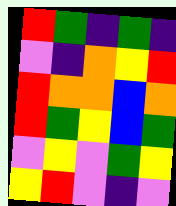[["red", "green", "indigo", "green", "indigo"], ["violet", "indigo", "orange", "yellow", "red"], ["red", "orange", "orange", "blue", "orange"], ["red", "green", "yellow", "blue", "green"], ["violet", "yellow", "violet", "green", "yellow"], ["yellow", "red", "violet", "indigo", "violet"]]